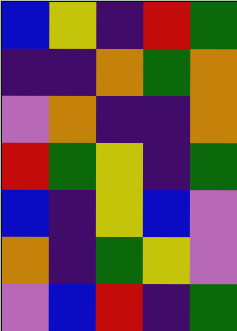[["blue", "yellow", "indigo", "red", "green"], ["indigo", "indigo", "orange", "green", "orange"], ["violet", "orange", "indigo", "indigo", "orange"], ["red", "green", "yellow", "indigo", "green"], ["blue", "indigo", "yellow", "blue", "violet"], ["orange", "indigo", "green", "yellow", "violet"], ["violet", "blue", "red", "indigo", "green"]]